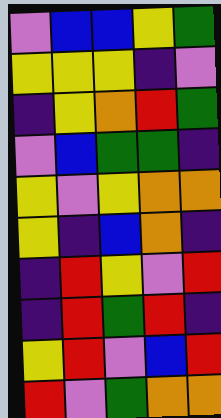[["violet", "blue", "blue", "yellow", "green"], ["yellow", "yellow", "yellow", "indigo", "violet"], ["indigo", "yellow", "orange", "red", "green"], ["violet", "blue", "green", "green", "indigo"], ["yellow", "violet", "yellow", "orange", "orange"], ["yellow", "indigo", "blue", "orange", "indigo"], ["indigo", "red", "yellow", "violet", "red"], ["indigo", "red", "green", "red", "indigo"], ["yellow", "red", "violet", "blue", "red"], ["red", "violet", "green", "orange", "orange"]]